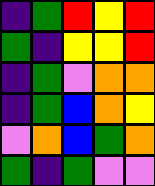[["indigo", "green", "red", "yellow", "red"], ["green", "indigo", "yellow", "yellow", "red"], ["indigo", "green", "violet", "orange", "orange"], ["indigo", "green", "blue", "orange", "yellow"], ["violet", "orange", "blue", "green", "orange"], ["green", "indigo", "green", "violet", "violet"]]